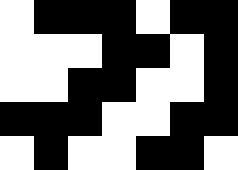[["white", "black", "black", "black", "white", "black", "black"], ["white", "white", "white", "black", "black", "white", "black"], ["white", "white", "black", "black", "white", "white", "black"], ["black", "black", "black", "white", "white", "black", "black"], ["white", "black", "white", "white", "black", "black", "white"]]